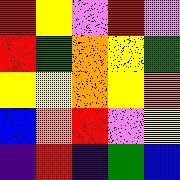[["red", "yellow", "violet", "red", "violet"], ["red", "green", "orange", "yellow", "green"], ["yellow", "yellow", "orange", "yellow", "orange"], ["blue", "orange", "red", "violet", "yellow"], ["indigo", "red", "indigo", "green", "blue"]]